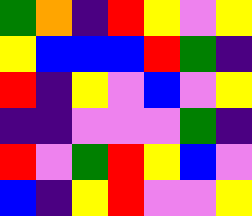[["green", "orange", "indigo", "red", "yellow", "violet", "yellow"], ["yellow", "blue", "blue", "blue", "red", "green", "indigo"], ["red", "indigo", "yellow", "violet", "blue", "violet", "yellow"], ["indigo", "indigo", "violet", "violet", "violet", "green", "indigo"], ["red", "violet", "green", "red", "yellow", "blue", "violet"], ["blue", "indigo", "yellow", "red", "violet", "violet", "yellow"]]